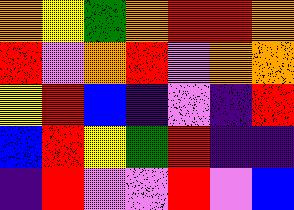[["orange", "yellow", "green", "orange", "red", "red", "orange"], ["red", "violet", "orange", "red", "violet", "orange", "orange"], ["yellow", "red", "blue", "indigo", "violet", "indigo", "red"], ["blue", "red", "yellow", "green", "red", "indigo", "indigo"], ["indigo", "red", "violet", "violet", "red", "violet", "blue"]]